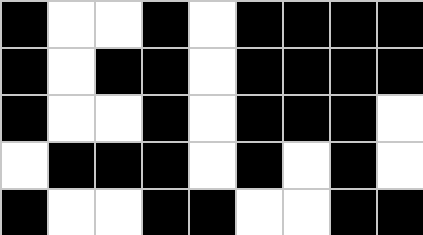[["black", "white", "white", "black", "white", "black", "black", "black", "black"], ["black", "white", "black", "black", "white", "black", "black", "black", "black"], ["black", "white", "white", "black", "white", "black", "black", "black", "white"], ["white", "black", "black", "black", "white", "black", "white", "black", "white"], ["black", "white", "white", "black", "black", "white", "white", "black", "black"]]